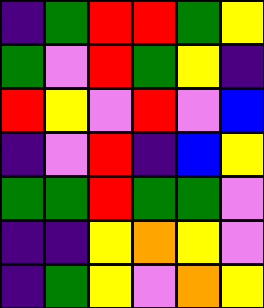[["indigo", "green", "red", "red", "green", "yellow"], ["green", "violet", "red", "green", "yellow", "indigo"], ["red", "yellow", "violet", "red", "violet", "blue"], ["indigo", "violet", "red", "indigo", "blue", "yellow"], ["green", "green", "red", "green", "green", "violet"], ["indigo", "indigo", "yellow", "orange", "yellow", "violet"], ["indigo", "green", "yellow", "violet", "orange", "yellow"]]